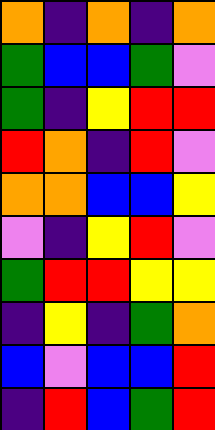[["orange", "indigo", "orange", "indigo", "orange"], ["green", "blue", "blue", "green", "violet"], ["green", "indigo", "yellow", "red", "red"], ["red", "orange", "indigo", "red", "violet"], ["orange", "orange", "blue", "blue", "yellow"], ["violet", "indigo", "yellow", "red", "violet"], ["green", "red", "red", "yellow", "yellow"], ["indigo", "yellow", "indigo", "green", "orange"], ["blue", "violet", "blue", "blue", "red"], ["indigo", "red", "blue", "green", "red"]]